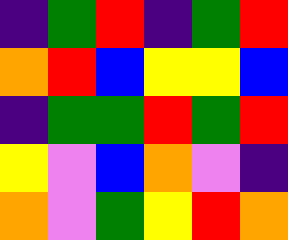[["indigo", "green", "red", "indigo", "green", "red"], ["orange", "red", "blue", "yellow", "yellow", "blue"], ["indigo", "green", "green", "red", "green", "red"], ["yellow", "violet", "blue", "orange", "violet", "indigo"], ["orange", "violet", "green", "yellow", "red", "orange"]]